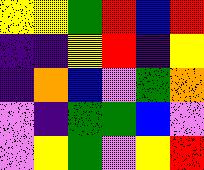[["yellow", "yellow", "green", "red", "blue", "red"], ["indigo", "indigo", "yellow", "red", "indigo", "yellow"], ["indigo", "orange", "blue", "violet", "green", "orange"], ["violet", "indigo", "green", "green", "blue", "violet"], ["violet", "yellow", "green", "violet", "yellow", "red"]]